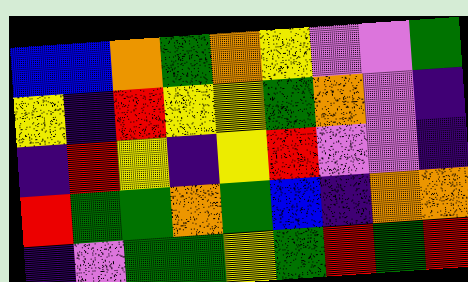[["blue", "blue", "orange", "green", "orange", "yellow", "violet", "violet", "green"], ["yellow", "indigo", "red", "yellow", "yellow", "green", "orange", "violet", "indigo"], ["indigo", "red", "yellow", "indigo", "yellow", "red", "violet", "violet", "indigo"], ["red", "green", "green", "orange", "green", "blue", "indigo", "orange", "orange"], ["indigo", "violet", "green", "green", "yellow", "green", "red", "green", "red"]]